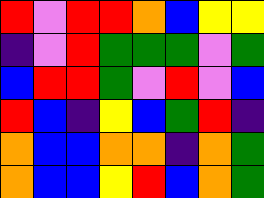[["red", "violet", "red", "red", "orange", "blue", "yellow", "yellow"], ["indigo", "violet", "red", "green", "green", "green", "violet", "green"], ["blue", "red", "red", "green", "violet", "red", "violet", "blue"], ["red", "blue", "indigo", "yellow", "blue", "green", "red", "indigo"], ["orange", "blue", "blue", "orange", "orange", "indigo", "orange", "green"], ["orange", "blue", "blue", "yellow", "red", "blue", "orange", "green"]]